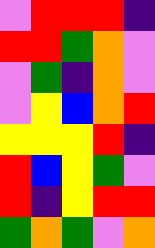[["violet", "red", "red", "red", "indigo"], ["red", "red", "green", "orange", "violet"], ["violet", "green", "indigo", "orange", "violet"], ["violet", "yellow", "blue", "orange", "red"], ["yellow", "yellow", "yellow", "red", "indigo"], ["red", "blue", "yellow", "green", "violet"], ["red", "indigo", "yellow", "red", "red"], ["green", "orange", "green", "violet", "orange"]]